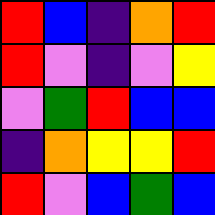[["red", "blue", "indigo", "orange", "red"], ["red", "violet", "indigo", "violet", "yellow"], ["violet", "green", "red", "blue", "blue"], ["indigo", "orange", "yellow", "yellow", "red"], ["red", "violet", "blue", "green", "blue"]]